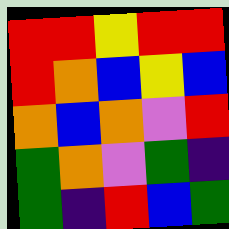[["red", "red", "yellow", "red", "red"], ["red", "orange", "blue", "yellow", "blue"], ["orange", "blue", "orange", "violet", "red"], ["green", "orange", "violet", "green", "indigo"], ["green", "indigo", "red", "blue", "green"]]